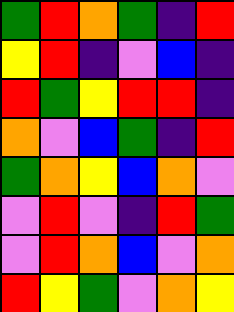[["green", "red", "orange", "green", "indigo", "red"], ["yellow", "red", "indigo", "violet", "blue", "indigo"], ["red", "green", "yellow", "red", "red", "indigo"], ["orange", "violet", "blue", "green", "indigo", "red"], ["green", "orange", "yellow", "blue", "orange", "violet"], ["violet", "red", "violet", "indigo", "red", "green"], ["violet", "red", "orange", "blue", "violet", "orange"], ["red", "yellow", "green", "violet", "orange", "yellow"]]